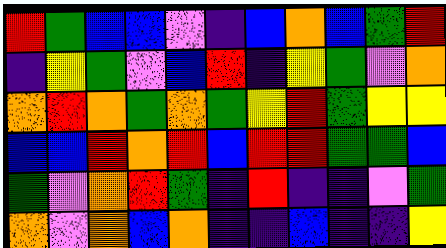[["red", "green", "blue", "blue", "violet", "indigo", "blue", "orange", "blue", "green", "red"], ["indigo", "yellow", "green", "violet", "blue", "red", "indigo", "yellow", "green", "violet", "orange"], ["orange", "red", "orange", "green", "orange", "green", "yellow", "red", "green", "yellow", "yellow"], ["blue", "blue", "red", "orange", "red", "blue", "red", "red", "green", "green", "blue"], ["green", "violet", "orange", "red", "green", "indigo", "red", "indigo", "indigo", "violet", "green"], ["orange", "violet", "orange", "blue", "orange", "indigo", "indigo", "blue", "indigo", "indigo", "yellow"]]